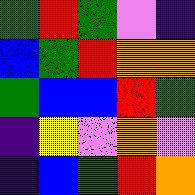[["green", "red", "green", "violet", "indigo"], ["blue", "green", "red", "orange", "orange"], ["green", "blue", "blue", "red", "green"], ["indigo", "yellow", "violet", "orange", "violet"], ["indigo", "blue", "green", "red", "orange"]]